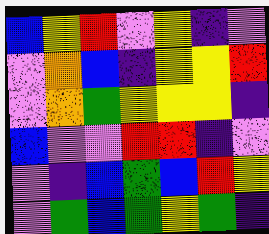[["blue", "yellow", "red", "violet", "yellow", "indigo", "violet"], ["violet", "orange", "blue", "indigo", "yellow", "yellow", "red"], ["violet", "orange", "green", "yellow", "yellow", "yellow", "indigo"], ["blue", "violet", "violet", "red", "red", "indigo", "violet"], ["violet", "indigo", "blue", "green", "blue", "red", "yellow"], ["violet", "green", "blue", "green", "yellow", "green", "indigo"]]